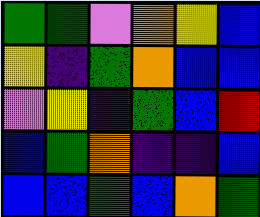[["green", "green", "violet", "orange", "yellow", "blue"], ["yellow", "indigo", "green", "orange", "blue", "blue"], ["violet", "yellow", "indigo", "green", "blue", "red"], ["blue", "green", "orange", "indigo", "indigo", "blue"], ["blue", "blue", "green", "blue", "orange", "green"]]